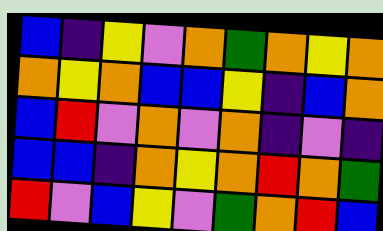[["blue", "indigo", "yellow", "violet", "orange", "green", "orange", "yellow", "orange"], ["orange", "yellow", "orange", "blue", "blue", "yellow", "indigo", "blue", "orange"], ["blue", "red", "violet", "orange", "violet", "orange", "indigo", "violet", "indigo"], ["blue", "blue", "indigo", "orange", "yellow", "orange", "red", "orange", "green"], ["red", "violet", "blue", "yellow", "violet", "green", "orange", "red", "blue"]]